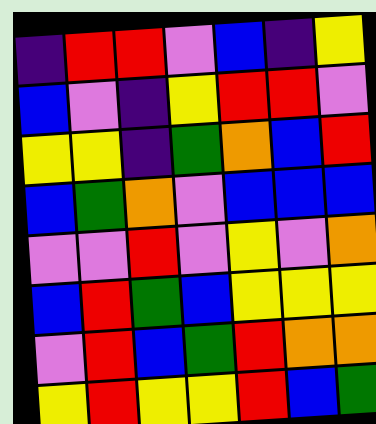[["indigo", "red", "red", "violet", "blue", "indigo", "yellow"], ["blue", "violet", "indigo", "yellow", "red", "red", "violet"], ["yellow", "yellow", "indigo", "green", "orange", "blue", "red"], ["blue", "green", "orange", "violet", "blue", "blue", "blue"], ["violet", "violet", "red", "violet", "yellow", "violet", "orange"], ["blue", "red", "green", "blue", "yellow", "yellow", "yellow"], ["violet", "red", "blue", "green", "red", "orange", "orange"], ["yellow", "red", "yellow", "yellow", "red", "blue", "green"]]